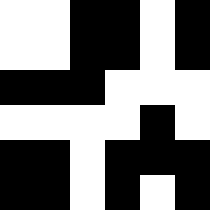[["white", "white", "black", "black", "white", "black"], ["white", "white", "black", "black", "white", "black"], ["black", "black", "black", "white", "white", "white"], ["white", "white", "white", "white", "black", "white"], ["black", "black", "white", "black", "black", "black"], ["black", "black", "white", "black", "white", "black"]]